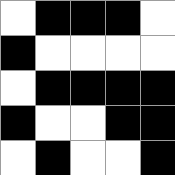[["white", "black", "black", "black", "white"], ["black", "white", "white", "white", "white"], ["white", "black", "black", "black", "black"], ["black", "white", "white", "black", "black"], ["white", "black", "white", "white", "black"]]